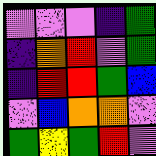[["violet", "violet", "violet", "indigo", "green"], ["indigo", "orange", "red", "violet", "green"], ["indigo", "red", "red", "green", "blue"], ["violet", "blue", "orange", "orange", "violet"], ["green", "yellow", "green", "red", "violet"]]